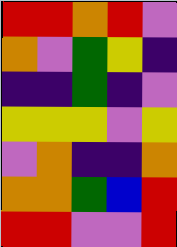[["red", "red", "orange", "red", "violet"], ["orange", "violet", "green", "yellow", "indigo"], ["indigo", "indigo", "green", "indigo", "violet"], ["yellow", "yellow", "yellow", "violet", "yellow"], ["violet", "orange", "indigo", "indigo", "orange"], ["orange", "orange", "green", "blue", "red"], ["red", "red", "violet", "violet", "red"]]